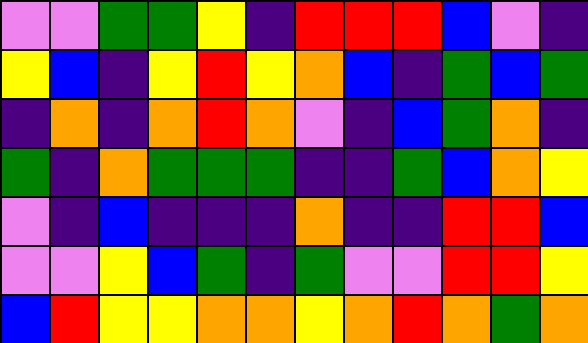[["violet", "violet", "green", "green", "yellow", "indigo", "red", "red", "red", "blue", "violet", "indigo"], ["yellow", "blue", "indigo", "yellow", "red", "yellow", "orange", "blue", "indigo", "green", "blue", "green"], ["indigo", "orange", "indigo", "orange", "red", "orange", "violet", "indigo", "blue", "green", "orange", "indigo"], ["green", "indigo", "orange", "green", "green", "green", "indigo", "indigo", "green", "blue", "orange", "yellow"], ["violet", "indigo", "blue", "indigo", "indigo", "indigo", "orange", "indigo", "indigo", "red", "red", "blue"], ["violet", "violet", "yellow", "blue", "green", "indigo", "green", "violet", "violet", "red", "red", "yellow"], ["blue", "red", "yellow", "yellow", "orange", "orange", "yellow", "orange", "red", "orange", "green", "orange"]]